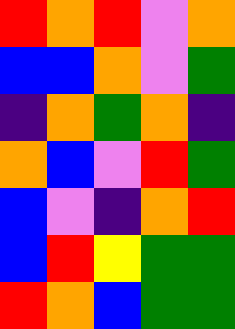[["red", "orange", "red", "violet", "orange"], ["blue", "blue", "orange", "violet", "green"], ["indigo", "orange", "green", "orange", "indigo"], ["orange", "blue", "violet", "red", "green"], ["blue", "violet", "indigo", "orange", "red"], ["blue", "red", "yellow", "green", "green"], ["red", "orange", "blue", "green", "green"]]